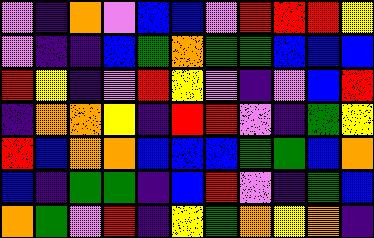[["violet", "indigo", "orange", "violet", "blue", "blue", "violet", "red", "red", "red", "yellow"], ["violet", "indigo", "indigo", "blue", "green", "orange", "green", "green", "blue", "blue", "blue"], ["red", "yellow", "indigo", "violet", "red", "yellow", "violet", "indigo", "violet", "blue", "red"], ["indigo", "orange", "orange", "yellow", "indigo", "red", "red", "violet", "indigo", "green", "yellow"], ["red", "blue", "orange", "orange", "blue", "blue", "blue", "green", "green", "blue", "orange"], ["blue", "indigo", "green", "green", "indigo", "blue", "red", "violet", "indigo", "green", "blue"], ["orange", "green", "violet", "red", "indigo", "yellow", "green", "orange", "yellow", "orange", "indigo"]]